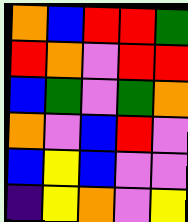[["orange", "blue", "red", "red", "green"], ["red", "orange", "violet", "red", "red"], ["blue", "green", "violet", "green", "orange"], ["orange", "violet", "blue", "red", "violet"], ["blue", "yellow", "blue", "violet", "violet"], ["indigo", "yellow", "orange", "violet", "yellow"]]